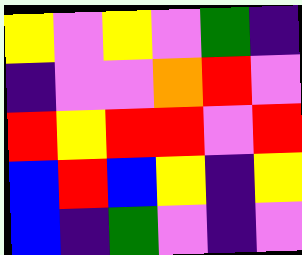[["yellow", "violet", "yellow", "violet", "green", "indigo"], ["indigo", "violet", "violet", "orange", "red", "violet"], ["red", "yellow", "red", "red", "violet", "red"], ["blue", "red", "blue", "yellow", "indigo", "yellow"], ["blue", "indigo", "green", "violet", "indigo", "violet"]]